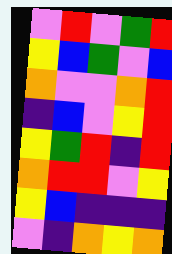[["violet", "red", "violet", "green", "red"], ["yellow", "blue", "green", "violet", "blue"], ["orange", "violet", "violet", "orange", "red"], ["indigo", "blue", "violet", "yellow", "red"], ["yellow", "green", "red", "indigo", "red"], ["orange", "red", "red", "violet", "yellow"], ["yellow", "blue", "indigo", "indigo", "indigo"], ["violet", "indigo", "orange", "yellow", "orange"]]